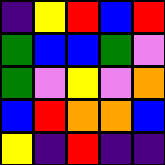[["indigo", "yellow", "red", "blue", "red"], ["green", "blue", "blue", "green", "violet"], ["green", "violet", "yellow", "violet", "orange"], ["blue", "red", "orange", "orange", "blue"], ["yellow", "indigo", "red", "indigo", "indigo"]]